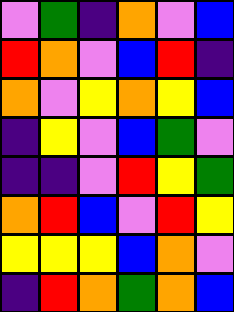[["violet", "green", "indigo", "orange", "violet", "blue"], ["red", "orange", "violet", "blue", "red", "indigo"], ["orange", "violet", "yellow", "orange", "yellow", "blue"], ["indigo", "yellow", "violet", "blue", "green", "violet"], ["indigo", "indigo", "violet", "red", "yellow", "green"], ["orange", "red", "blue", "violet", "red", "yellow"], ["yellow", "yellow", "yellow", "blue", "orange", "violet"], ["indigo", "red", "orange", "green", "orange", "blue"]]